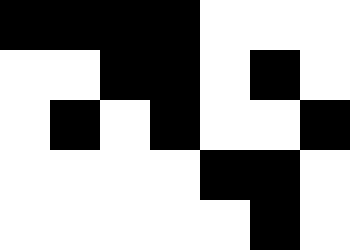[["black", "black", "black", "black", "white", "white", "white"], ["white", "white", "black", "black", "white", "black", "white"], ["white", "black", "white", "black", "white", "white", "black"], ["white", "white", "white", "white", "black", "black", "white"], ["white", "white", "white", "white", "white", "black", "white"]]